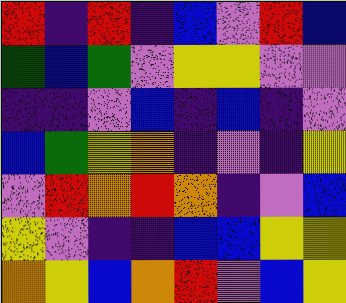[["red", "indigo", "red", "indigo", "blue", "violet", "red", "blue"], ["green", "blue", "green", "violet", "yellow", "yellow", "violet", "violet"], ["indigo", "indigo", "violet", "blue", "indigo", "blue", "indigo", "violet"], ["blue", "green", "yellow", "orange", "indigo", "violet", "indigo", "yellow"], ["violet", "red", "orange", "red", "orange", "indigo", "violet", "blue"], ["yellow", "violet", "indigo", "indigo", "blue", "blue", "yellow", "yellow"], ["orange", "yellow", "blue", "orange", "red", "violet", "blue", "yellow"]]